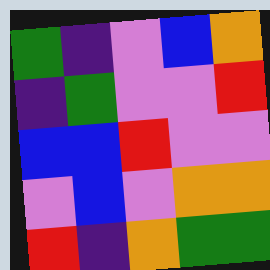[["green", "indigo", "violet", "blue", "orange"], ["indigo", "green", "violet", "violet", "red"], ["blue", "blue", "red", "violet", "violet"], ["violet", "blue", "violet", "orange", "orange"], ["red", "indigo", "orange", "green", "green"]]